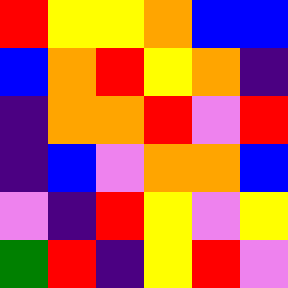[["red", "yellow", "yellow", "orange", "blue", "blue"], ["blue", "orange", "red", "yellow", "orange", "indigo"], ["indigo", "orange", "orange", "red", "violet", "red"], ["indigo", "blue", "violet", "orange", "orange", "blue"], ["violet", "indigo", "red", "yellow", "violet", "yellow"], ["green", "red", "indigo", "yellow", "red", "violet"]]